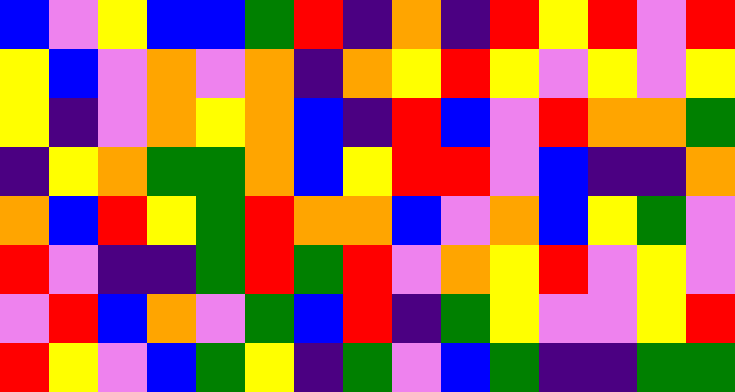[["blue", "violet", "yellow", "blue", "blue", "green", "red", "indigo", "orange", "indigo", "red", "yellow", "red", "violet", "red"], ["yellow", "blue", "violet", "orange", "violet", "orange", "indigo", "orange", "yellow", "red", "yellow", "violet", "yellow", "violet", "yellow"], ["yellow", "indigo", "violet", "orange", "yellow", "orange", "blue", "indigo", "red", "blue", "violet", "red", "orange", "orange", "green"], ["indigo", "yellow", "orange", "green", "green", "orange", "blue", "yellow", "red", "red", "violet", "blue", "indigo", "indigo", "orange"], ["orange", "blue", "red", "yellow", "green", "red", "orange", "orange", "blue", "violet", "orange", "blue", "yellow", "green", "violet"], ["red", "violet", "indigo", "indigo", "green", "red", "green", "red", "violet", "orange", "yellow", "red", "violet", "yellow", "violet"], ["violet", "red", "blue", "orange", "violet", "green", "blue", "red", "indigo", "green", "yellow", "violet", "violet", "yellow", "red"], ["red", "yellow", "violet", "blue", "green", "yellow", "indigo", "green", "violet", "blue", "green", "indigo", "indigo", "green", "green"]]